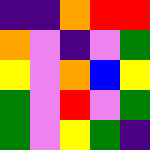[["indigo", "indigo", "orange", "red", "red"], ["orange", "violet", "indigo", "violet", "green"], ["yellow", "violet", "orange", "blue", "yellow"], ["green", "violet", "red", "violet", "green"], ["green", "violet", "yellow", "green", "indigo"]]